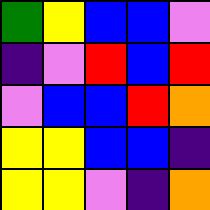[["green", "yellow", "blue", "blue", "violet"], ["indigo", "violet", "red", "blue", "red"], ["violet", "blue", "blue", "red", "orange"], ["yellow", "yellow", "blue", "blue", "indigo"], ["yellow", "yellow", "violet", "indigo", "orange"]]